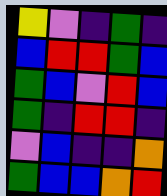[["yellow", "violet", "indigo", "green", "indigo"], ["blue", "red", "red", "green", "blue"], ["green", "blue", "violet", "red", "blue"], ["green", "indigo", "red", "red", "indigo"], ["violet", "blue", "indigo", "indigo", "orange"], ["green", "blue", "blue", "orange", "red"]]